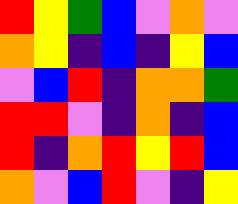[["red", "yellow", "green", "blue", "violet", "orange", "violet"], ["orange", "yellow", "indigo", "blue", "indigo", "yellow", "blue"], ["violet", "blue", "red", "indigo", "orange", "orange", "green"], ["red", "red", "violet", "indigo", "orange", "indigo", "blue"], ["red", "indigo", "orange", "red", "yellow", "red", "blue"], ["orange", "violet", "blue", "red", "violet", "indigo", "yellow"]]